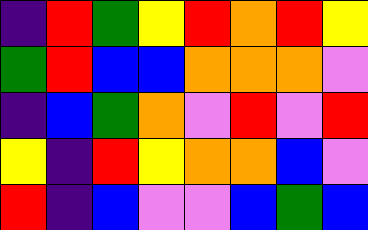[["indigo", "red", "green", "yellow", "red", "orange", "red", "yellow"], ["green", "red", "blue", "blue", "orange", "orange", "orange", "violet"], ["indigo", "blue", "green", "orange", "violet", "red", "violet", "red"], ["yellow", "indigo", "red", "yellow", "orange", "orange", "blue", "violet"], ["red", "indigo", "blue", "violet", "violet", "blue", "green", "blue"]]